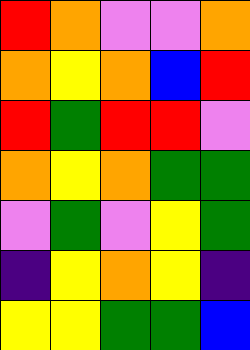[["red", "orange", "violet", "violet", "orange"], ["orange", "yellow", "orange", "blue", "red"], ["red", "green", "red", "red", "violet"], ["orange", "yellow", "orange", "green", "green"], ["violet", "green", "violet", "yellow", "green"], ["indigo", "yellow", "orange", "yellow", "indigo"], ["yellow", "yellow", "green", "green", "blue"]]